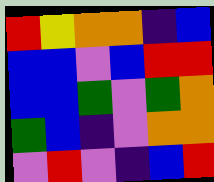[["red", "yellow", "orange", "orange", "indigo", "blue"], ["blue", "blue", "violet", "blue", "red", "red"], ["blue", "blue", "green", "violet", "green", "orange"], ["green", "blue", "indigo", "violet", "orange", "orange"], ["violet", "red", "violet", "indigo", "blue", "red"]]